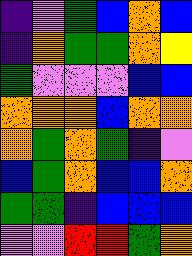[["indigo", "violet", "green", "blue", "orange", "blue"], ["indigo", "orange", "green", "green", "orange", "yellow"], ["green", "violet", "violet", "violet", "blue", "blue"], ["orange", "orange", "orange", "blue", "orange", "orange"], ["orange", "green", "orange", "green", "indigo", "violet"], ["blue", "green", "orange", "blue", "blue", "orange"], ["green", "green", "indigo", "blue", "blue", "blue"], ["violet", "violet", "red", "red", "green", "orange"]]